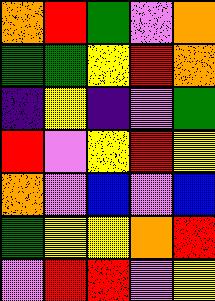[["orange", "red", "green", "violet", "orange"], ["green", "green", "yellow", "red", "orange"], ["indigo", "yellow", "indigo", "violet", "green"], ["red", "violet", "yellow", "red", "yellow"], ["orange", "violet", "blue", "violet", "blue"], ["green", "yellow", "yellow", "orange", "red"], ["violet", "red", "red", "violet", "yellow"]]